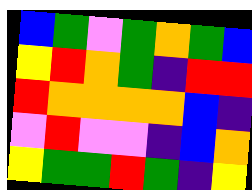[["blue", "green", "violet", "green", "orange", "green", "blue"], ["yellow", "red", "orange", "green", "indigo", "red", "red"], ["red", "orange", "orange", "orange", "orange", "blue", "indigo"], ["violet", "red", "violet", "violet", "indigo", "blue", "orange"], ["yellow", "green", "green", "red", "green", "indigo", "yellow"]]